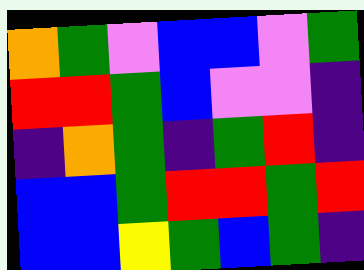[["orange", "green", "violet", "blue", "blue", "violet", "green"], ["red", "red", "green", "blue", "violet", "violet", "indigo"], ["indigo", "orange", "green", "indigo", "green", "red", "indigo"], ["blue", "blue", "green", "red", "red", "green", "red"], ["blue", "blue", "yellow", "green", "blue", "green", "indigo"]]